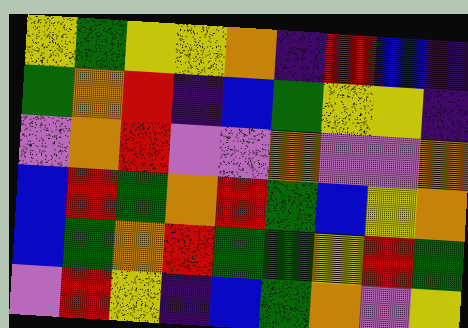[["yellow", "green", "yellow", "yellow", "orange", "indigo", "red", "blue", "indigo"], ["green", "orange", "red", "indigo", "blue", "green", "yellow", "yellow", "indigo"], ["violet", "orange", "red", "violet", "violet", "orange", "violet", "violet", "orange"], ["blue", "red", "green", "orange", "red", "green", "blue", "yellow", "orange"], ["blue", "green", "orange", "red", "green", "green", "yellow", "red", "green"], ["violet", "red", "yellow", "indigo", "blue", "green", "orange", "violet", "yellow"]]